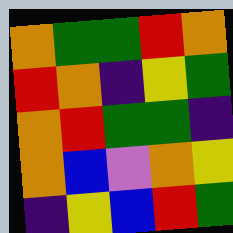[["orange", "green", "green", "red", "orange"], ["red", "orange", "indigo", "yellow", "green"], ["orange", "red", "green", "green", "indigo"], ["orange", "blue", "violet", "orange", "yellow"], ["indigo", "yellow", "blue", "red", "green"]]